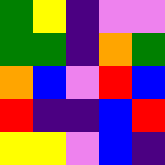[["green", "yellow", "indigo", "violet", "violet"], ["green", "green", "indigo", "orange", "green"], ["orange", "blue", "violet", "red", "blue"], ["red", "indigo", "indigo", "blue", "red"], ["yellow", "yellow", "violet", "blue", "indigo"]]